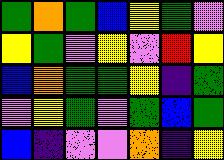[["green", "orange", "green", "blue", "yellow", "green", "violet"], ["yellow", "green", "violet", "yellow", "violet", "red", "yellow"], ["blue", "orange", "green", "green", "yellow", "indigo", "green"], ["violet", "yellow", "green", "violet", "green", "blue", "green"], ["blue", "indigo", "violet", "violet", "orange", "indigo", "yellow"]]